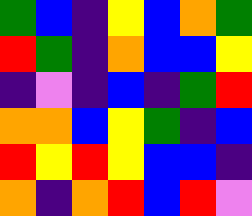[["green", "blue", "indigo", "yellow", "blue", "orange", "green"], ["red", "green", "indigo", "orange", "blue", "blue", "yellow"], ["indigo", "violet", "indigo", "blue", "indigo", "green", "red"], ["orange", "orange", "blue", "yellow", "green", "indigo", "blue"], ["red", "yellow", "red", "yellow", "blue", "blue", "indigo"], ["orange", "indigo", "orange", "red", "blue", "red", "violet"]]